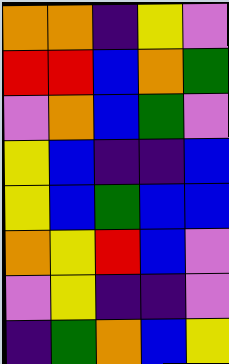[["orange", "orange", "indigo", "yellow", "violet"], ["red", "red", "blue", "orange", "green"], ["violet", "orange", "blue", "green", "violet"], ["yellow", "blue", "indigo", "indigo", "blue"], ["yellow", "blue", "green", "blue", "blue"], ["orange", "yellow", "red", "blue", "violet"], ["violet", "yellow", "indigo", "indigo", "violet"], ["indigo", "green", "orange", "blue", "yellow"]]